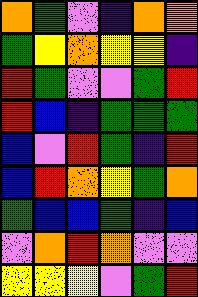[["orange", "green", "violet", "indigo", "orange", "orange"], ["green", "yellow", "orange", "yellow", "yellow", "indigo"], ["red", "green", "violet", "violet", "green", "red"], ["red", "blue", "indigo", "green", "green", "green"], ["blue", "violet", "red", "green", "indigo", "red"], ["blue", "red", "orange", "yellow", "green", "orange"], ["green", "blue", "blue", "green", "indigo", "blue"], ["violet", "orange", "red", "orange", "violet", "violet"], ["yellow", "yellow", "yellow", "violet", "green", "red"]]